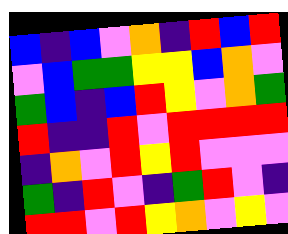[["blue", "indigo", "blue", "violet", "orange", "indigo", "red", "blue", "red"], ["violet", "blue", "green", "green", "yellow", "yellow", "blue", "orange", "violet"], ["green", "blue", "indigo", "blue", "red", "yellow", "violet", "orange", "green"], ["red", "indigo", "indigo", "red", "violet", "red", "red", "red", "red"], ["indigo", "orange", "violet", "red", "yellow", "red", "violet", "violet", "violet"], ["green", "indigo", "red", "violet", "indigo", "green", "red", "violet", "indigo"], ["red", "red", "violet", "red", "yellow", "orange", "violet", "yellow", "violet"]]